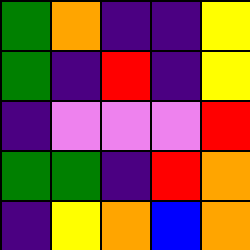[["green", "orange", "indigo", "indigo", "yellow"], ["green", "indigo", "red", "indigo", "yellow"], ["indigo", "violet", "violet", "violet", "red"], ["green", "green", "indigo", "red", "orange"], ["indigo", "yellow", "orange", "blue", "orange"]]